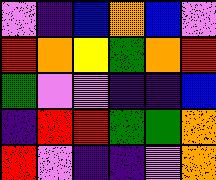[["violet", "indigo", "blue", "orange", "blue", "violet"], ["red", "orange", "yellow", "green", "orange", "red"], ["green", "violet", "violet", "indigo", "indigo", "blue"], ["indigo", "red", "red", "green", "green", "orange"], ["red", "violet", "indigo", "indigo", "violet", "orange"]]